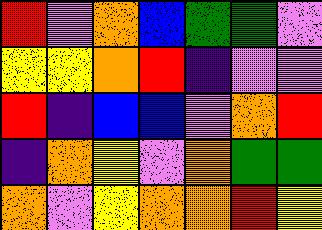[["red", "violet", "orange", "blue", "green", "green", "violet"], ["yellow", "yellow", "orange", "red", "indigo", "violet", "violet"], ["red", "indigo", "blue", "blue", "violet", "orange", "red"], ["indigo", "orange", "yellow", "violet", "orange", "green", "green"], ["orange", "violet", "yellow", "orange", "orange", "red", "yellow"]]